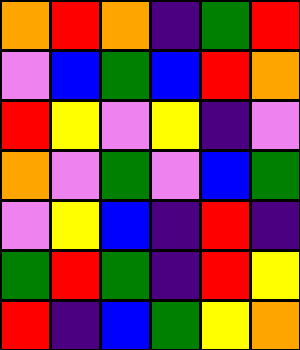[["orange", "red", "orange", "indigo", "green", "red"], ["violet", "blue", "green", "blue", "red", "orange"], ["red", "yellow", "violet", "yellow", "indigo", "violet"], ["orange", "violet", "green", "violet", "blue", "green"], ["violet", "yellow", "blue", "indigo", "red", "indigo"], ["green", "red", "green", "indigo", "red", "yellow"], ["red", "indigo", "blue", "green", "yellow", "orange"]]